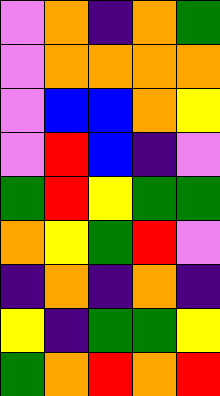[["violet", "orange", "indigo", "orange", "green"], ["violet", "orange", "orange", "orange", "orange"], ["violet", "blue", "blue", "orange", "yellow"], ["violet", "red", "blue", "indigo", "violet"], ["green", "red", "yellow", "green", "green"], ["orange", "yellow", "green", "red", "violet"], ["indigo", "orange", "indigo", "orange", "indigo"], ["yellow", "indigo", "green", "green", "yellow"], ["green", "orange", "red", "orange", "red"]]